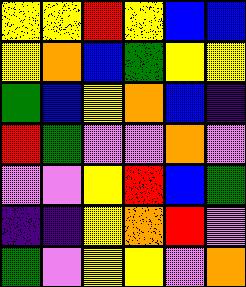[["yellow", "yellow", "red", "yellow", "blue", "blue"], ["yellow", "orange", "blue", "green", "yellow", "yellow"], ["green", "blue", "yellow", "orange", "blue", "indigo"], ["red", "green", "violet", "violet", "orange", "violet"], ["violet", "violet", "yellow", "red", "blue", "green"], ["indigo", "indigo", "yellow", "orange", "red", "violet"], ["green", "violet", "yellow", "yellow", "violet", "orange"]]